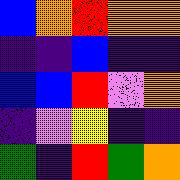[["blue", "orange", "red", "orange", "orange"], ["indigo", "indigo", "blue", "indigo", "indigo"], ["blue", "blue", "red", "violet", "orange"], ["indigo", "violet", "yellow", "indigo", "indigo"], ["green", "indigo", "red", "green", "orange"]]